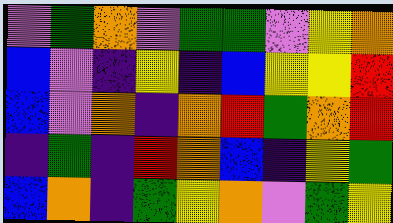[["violet", "green", "orange", "violet", "green", "green", "violet", "yellow", "orange"], ["blue", "violet", "indigo", "yellow", "indigo", "blue", "yellow", "yellow", "red"], ["blue", "violet", "orange", "indigo", "orange", "red", "green", "orange", "red"], ["indigo", "green", "indigo", "red", "orange", "blue", "indigo", "yellow", "green"], ["blue", "orange", "indigo", "green", "yellow", "orange", "violet", "green", "yellow"]]